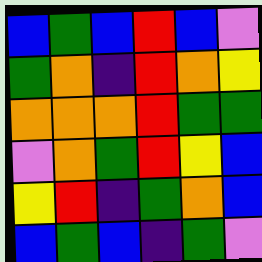[["blue", "green", "blue", "red", "blue", "violet"], ["green", "orange", "indigo", "red", "orange", "yellow"], ["orange", "orange", "orange", "red", "green", "green"], ["violet", "orange", "green", "red", "yellow", "blue"], ["yellow", "red", "indigo", "green", "orange", "blue"], ["blue", "green", "blue", "indigo", "green", "violet"]]